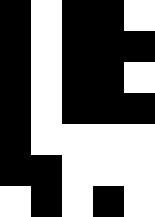[["black", "white", "black", "black", "white"], ["black", "white", "black", "black", "black"], ["black", "white", "black", "black", "white"], ["black", "white", "black", "black", "black"], ["black", "white", "white", "white", "white"], ["black", "black", "white", "white", "white"], ["white", "black", "white", "black", "white"]]